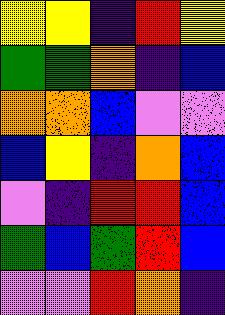[["yellow", "yellow", "indigo", "red", "yellow"], ["green", "green", "orange", "indigo", "blue"], ["orange", "orange", "blue", "violet", "violet"], ["blue", "yellow", "indigo", "orange", "blue"], ["violet", "indigo", "red", "red", "blue"], ["green", "blue", "green", "red", "blue"], ["violet", "violet", "red", "orange", "indigo"]]